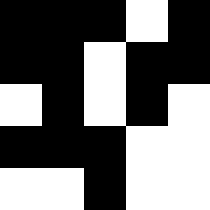[["black", "black", "black", "white", "black"], ["black", "black", "white", "black", "black"], ["white", "black", "white", "black", "white"], ["black", "black", "black", "white", "white"], ["white", "white", "black", "white", "white"]]